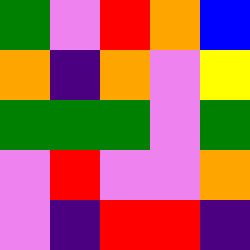[["green", "violet", "red", "orange", "blue"], ["orange", "indigo", "orange", "violet", "yellow"], ["green", "green", "green", "violet", "green"], ["violet", "red", "violet", "violet", "orange"], ["violet", "indigo", "red", "red", "indigo"]]